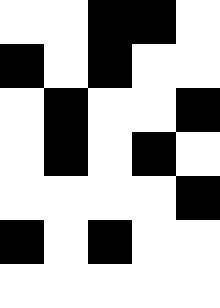[["white", "white", "black", "black", "white"], ["black", "white", "black", "white", "white"], ["white", "black", "white", "white", "black"], ["white", "black", "white", "black", "white"], ["white", "white", "white", "white", "black"], ["black", "white", "black", "white", "white"], ["white", "white", "white", "white", "white"]]